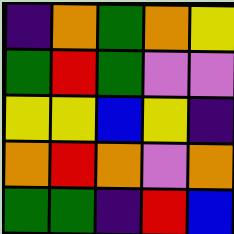[["indigo", "orange", "green", "orange", "yellow"], ["green", "red", "green", "violet", "violet"], ["yellow", "yellow", "blue", "yellow", "indigo"], ["orange", "red", "orange", "violet", "orange"], ["green", "green", "indigo", "red", "blue"]]